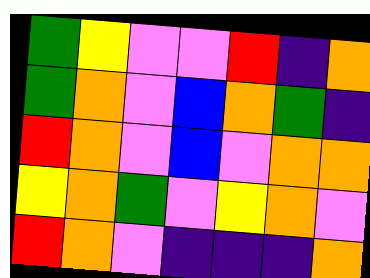[["green", "yellow", "violet", "violet", "red", "indigo", "orange"], ["green", "orange", "violet", "blue", "orange", "green", "indigo"], ["red", "orange", "violet", "blue", "violet", "orange", "orange"], ["yellow", "orange", "green", "violet", "yellow", "orange", "violet"], ["red", "orange", "violet", "indigo", "indigo", "indigo", "orange"]]